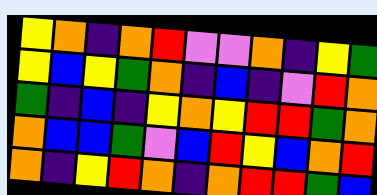[["yellow", "orange", "indigo", "orange", "red", "violet", "violet", "orange", "indigo", "yellow", "green"], ["yellow", "blue", "yellow", "green", "orange", "indigo", "blue", "indigo", "violet", "red", "orange"], ["green", "indigo", "blue", "indigo", "yellow", "orange", "yellow", "red", "red", "green", "orange"], ["orange", "blue", "blue", "green", "violet", "blue", "red", "yellow", "blue", "orange", "red"], ["orange", "indigo", "yellow", "red", "orange", "indigo", "orange", "red", "red", "green", "blue"]]